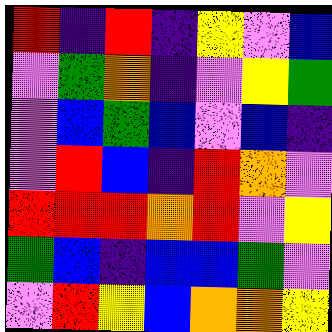[["red", "indigo", "red", "indigo", "yellow", "violet", "blue"], ["violet", "green", "orange", "indigo", "violet", "yellow", "green"], ["violet", "blue", "green", "blue", "violet", "blue", "indigo"], ["violet", "red", "blue", "indigo", "red", "orange", "violet"], ["red", "red", "red", "orange", "red", "violet", "yellow"], ["green", "blue", "indigo", "blue", "blue", "green", "violet"], ["violet", "red", "yellow", "blue", "orange", "orange", "yellow"]]